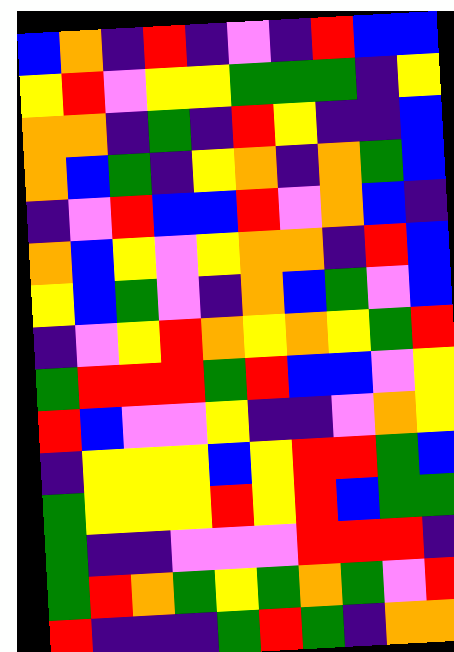[["blue", "orange", "indigo", "red", "indigo", "violet", "indigo", "red", "blue", "blue"], ["yellow", "red", "violet", "yellow", "yellow", "green", "green", "green", "indigo", "yellow"], ["orange", "orange", "indigo", "green", "indigo", "red", "yellow", "indigo", "indigo", "blue"], ["orange", "blue", "green", "indigo", "yellow", "orange", "indigo", "orange", "green", "blue"], ["indigo", "violet", "red", "blue", "blue", "red", "violet", "orange", "blue", "indigo"], ["orange", "blue", "yellow", "violet", "yellow", "orange", "orange", "indigo", "red", "blue"], ["yellow", "blue", "green", "violet", "indigo", "orange", "blue", "green", "violet", "blue"], ["indigo", "violet", "yellow", "red", "orange", "yellow", "orange", "yellow", "green", "red"], ["green", "red", "red", "red", "green", "red", "blue", "blue", "violet", "yellow"], ["red", "blue", "violet", "violet", "yellow", "indigo", "indigo", "violet", "orange", "yellow"], ["indigo", "yellow", "yellow", "yellow", "blue", "yellow", "red", "red", "green", "blue"], ["green", "yellow", "yellow", "yellow", "red", "yellow", "red", "blue", "green", "green"], ["green", "indigo", "indigo", "violet", "violet", "violet", "red", "red", "red", "indigo"], ["green", "red", "orange", "green", "yellow", "green", "orange", "green", "violet", "red"], ["red", "indigo", "indigo", "indigo", "green", "red", "green", "indigo", "orange", "orange"]]